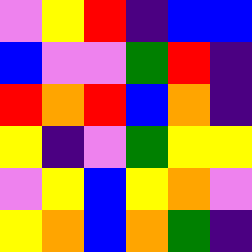[["violet", "yellow", "red", "indigo", "blue", "blue"], ["blue", "violet", "violet", "green", "red", "indigo"], ["red", "orange", "red", "blue", "orange", "indigo"], ["yellow", "indigo", "violet", "green", "yellow", "yellow"], ["violet", "yellow", "blue", "yellow", "orange", "violet"], ["yellow", "orange", "blue", "orange", "green", "indigo"]]